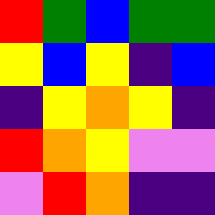[["red", "green", "blue", "green", "green"], ["yellow", "blue", "yellow", "indigo", "blue"], ["indigo", "yellow", "orange", "yellow", "indigo"], ["red", "orange", "yellow", "violet", "violet"], ["violet", "red", "orange", "indigo", "indigo"]]